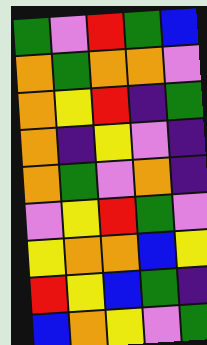[["green", "violet", "red", "green", "blue"], ["orange", "green", "orange", "orange", "violet"], ["orange", "yellow", "red", "indigo", "green"], ["orange", "indigo", "yellow", "violet", "indigo"], ["orange", "green", "violet", "orange", "indigo"], ["violet", "yellow", "red", "green", "violet"], ["yellow", "orange", "orange", "blue", "yellow"], ["red", "yellow", "blue", "green", "indigo"], ["blue", "orange", "yellow", "violet", "green"]]